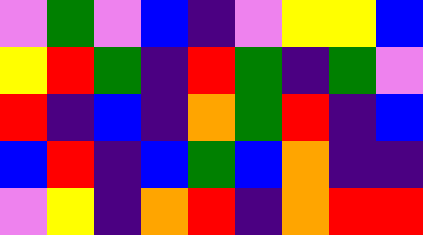[["violet", "green", "violet", "blue", "indigo", "violet", "yellow", "yellow", "blue"], ["yellow", "red", "green", "indigo", "red", "green", "indigo", "green", "violet"], ["red", "indigo", "blue", "indigo", "orange", "green", "red", "indigo", "blue"], ["blue", "red", "indigo", "blue", "green", "blue", "orange", "indigo", "indigo"], ["violet", "yellow", "indigo", "orange", "red", "indigo", "orange", "red", "red"]]